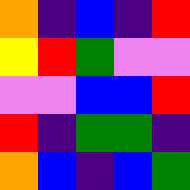[["orange", "indigo", "blue", "indigo", "red"], ["yellow", "red", "green", "violet", "violet"], ["violet", "violet", "blue", "blue", "red"], ["red", "indigo", "green", "green", "indigo"], ["orange", "blue", "indigo", "blue", "green"]]